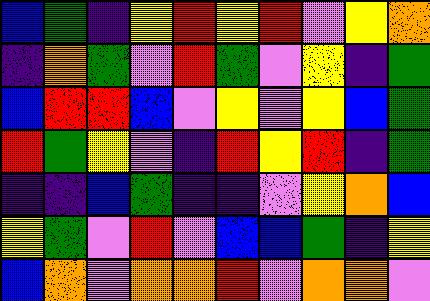[["blue", "green", "indigo", "yellow", "red", "yellow", "red", "violet", "yellow", "orange"], ["indigo", "orange", "green", "violet", "red", "green", "violet", "yellow", "indigo", "green"], ["blue", "red", "red", "blue", "violet", "yellow", "violet", "yellow", "blue", "green"], ["red", "green", "yellow", "violet", "indigo", "red", "yellow", "red", "indigo", "green"], ["indigo", "indigo", "blue", "green", "indigo", "indigo", "violet", "yellow", "orange", "blue"], ["yellow", "green", "violet", "red", "violet", "blue", "blue", "green", "indigo", "yellow"], ["blue", "orange", "violet", "orange", "orange", "red", "violet", "orange", "orange", "violet"]]